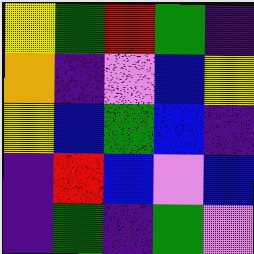[["yellow", "green", "red", "green", "indigo"], ["orange", "indigo", "violet", "blue", "yellow"], ["yellow", "blue", "green", "blue", "indigo"], ["indigo", "red", "blue", "violet", "blue"], ["indigo", "green", "indigo", "green", "violet"]]